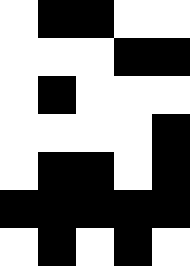[["white", "black", "black", "white", "white"], ["white", "white", "white", "black", "black"], ["white", "black", "white", "white", "white"], ["white", "white", "white", "white", "black"], ["white", "black", "black", "white", "black"], ["black", "black", "black", "black", "black"], ["white", "black", "white", "black", "white"]]